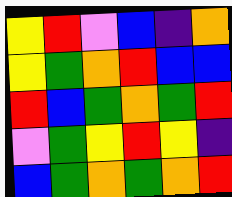[["yellow", "red", "violet", "blue", "indigo", "orange"], ["yellow", "green", "orange", "red", "blue", "blue"], ["red", "blue", "green", "orange", "green", "red"], ["violet", "green", "yellow", "red", "yellow", "indigo"], ["blue", "green", "orange", "green", "orange", "red"]]